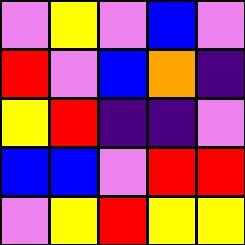[["violet", "yellow", "violet", "blue", "violet"], ["red", "violet", "blue", "orange", "indigo"], ["yellow", "red", "indigo", "indigo", "violet"], ["blue", "blue", "violet", "red", "red"], ["violet", "yellow", "red", "yellow", "yellow"]]